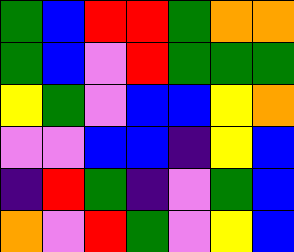[["green", "blue", "red", "red", "green", "orange", "orange"], ["green", "blue", "violet", "red", "green", "green", "green"], ["yellow", "green", "violet", "blue", "blue", "yellow", "orange"], ["violet", "violet", "blue", "blue", "indigo", "yellow", "blue"], ["indigo", "red", "green", "indigo", "violet", "green", "blue"], ["orange", "violet", "red", "green", "violet", "yellow", "blue"]]